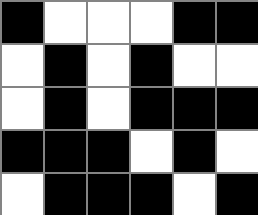[["black", "white", "white", "white", "black", "black"], ["white", "black", "white", "black", "white", "white"], ["white", "black", "white", "black", "black", "black"], ["black", "black", "black", "white", "black", "white"], ["white", "black", "black", "black", "white", "black"]]